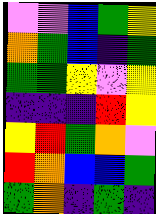[["violet", "violet", "blue", "green", "yellow"], ["orange", "green", "blue", "indigo", "green"], ["green", "green", "yellow", "violet", "yellow"], ["indigo", "indigo", "indigo", "red", "yellow"], ["yellow", "red", "green", "orange", "violet"], ["red", "orange", "blue", "blue", "green"], ["green", "orange", "indigo", "green", "indigo"]]